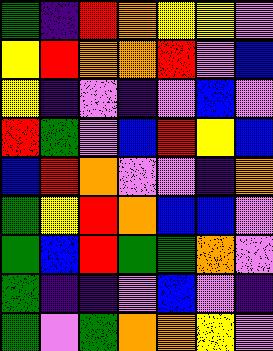[["green", "indigo", "red", "orange", "yellow", "yellow", "violet"], ["yellow", "red", "orange", "orange", "red", "violet", "blue"], ["yellow", "indigo", "violet", "indigo", "violet", "blue", "violet"], ["red", "green", "violet", "blue", "red", "yellow", "blue"], ["blue", "red", "orange", "violet", "violet", "indigo", "orange"], ["green", "yellow", "red", "orange", "blue", "blue", "violet"], ["green", "blue", "red", "green", "green", "orange", "violet"], ["green", "indigo", "indigo", "violet", "blue", "violet", "indigo"], ["green", "violet", "green", "orange", "orange", "yellow", "violet"]]